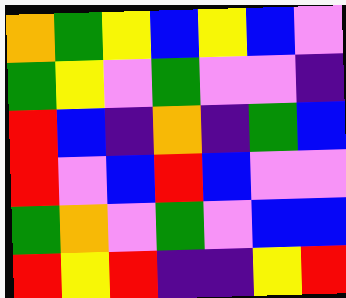[["orange", "green", "yellow", "blue", "yellow", "blue", "violet"], ["green", "yellow", "violet", "green", "violet", "violet", "indigo"], ["red", "blue", "indigo", "orange", "indigo", "green", "blue"], ["red", "violet", "blue", "red", "blue", "violet", "violet"], ["green", "orange", "violet", "green", "violet", "blue", "blue"], ["red", "yellow", "red", "indigo", "indigo", "yellow", "red"]]